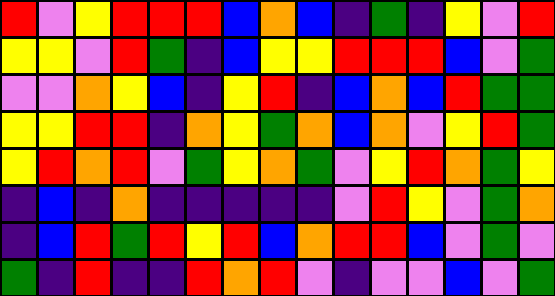[["red", "violet", "yellow", "red", "red", "red", "blue", "orange", "blue", "indigo", "green", "indigo", "yellow", "violet", "red"], ["yellow", "yellow", "violet", "red", "green", "indigo", "blue", "yellow", "yellow", "red", "red", "red", "blue", "violet", "green"], ["violet", "violet", "orange", "yellow", "blue", "indigo", "yellow", "red", "indigo", "blue", "orange", "blue", "red", "green", "green"], ["yellow", "yellow", "red", "red", "indigo", "orange", "yellow", "green", "orange", "blue", "orange", "violet", "yellow", "red", "green"], ["yellow", "red", "orange", "red", "violet", "green", "yellow", "orange", "green", "violet", "yellow", "red", "orange", "green", "yellow"], ["indigo", "blue", "indigo", "orange", "indigo", "indigo", "indigo", "indigo", "indigo", "violet", "red", "yellow", "violet", "green", "orange"], ["indigo", "blue", "red", "green", "red", "yellow", "red", "blue", "orange", "red", "red", "blue", "violet", "green", "violet"], ["green", "indigo", "red", "indigo", "indigo", "red", "orange", "red", "violet", "indigo", "violet", "violet", "blue", "violet", "green"]]